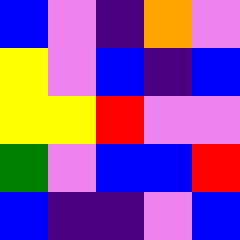[["blue", "violet", "indigo", "orange", "violet"], ["yellow", "violet", "blue", "indigo", "blue"], ["yellow", "yellow", "red", "violet", "violet"], ["green", "violet", "blue", "blue", "red"], ["blue", "indigo", "indigo", "violet", "blue"]]